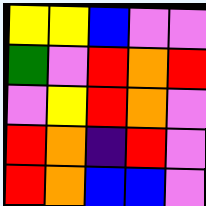[["yellow", "yellow", "blue", "violet", "violet"], ["green", "violet", "red", "orange", "red"], ["violet", "yellow", "red", "orange", "violet"], ["red", "orange", "indigo", "red", "violet"], ["red", "orange", "blue", "blue", "violet"]]